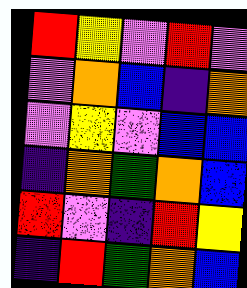[["red", "yellow", "violet", "red", "violet"], ["violet", "orange", "blue", "indigo", "orange"], ["violet", "yellow", "violet", "blue", "blue"], ["indigo", "orange", "green", "orange", "blue"], ["red", "violet", "indigo", "red", "yellow"], ["indigo", "red", "green", "orange", "blue"]]